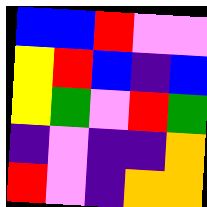[["blue", "blue", "red", "violet", "violet"], ["yellow", "red", "blue", "indigo", "blue"], ["yellow", "green", "violet", "red", "green"], ["indigo", "violet", "indigo", "indigo", "orange"], ["red", "violet", "indigo", "orange", "orange"]]